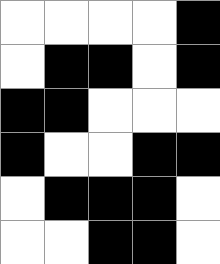[["white", "white", "white", "white", "black"], ["white", "black", "black", "white", "black"], ["black", "black", "white", "white", "white"], ["black", "white", "white", "black", "black"], ["white", "black", "black", "black", "white"], ["white", "white", "black", "black", "white"]]